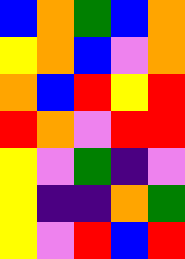[["blue", "orange", "green", "blue", "orange"], ["yellow", "orange", "blue", "violet", "orange"], ["orange", "blue", "red", "yellow", "red"], ["red", "orange", "violet", "red", "red"], ["yellow", "violet", "green", "indigo", "violet"], ["yellow", "indigo", "indigo", "orange", "green"], ["yellow", "violet", "red", "blue", "red"]]